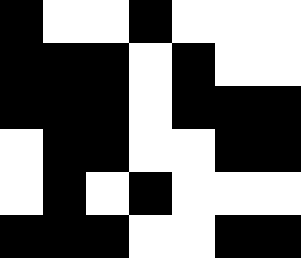[["black", "white", "white", "black", "white", "white", "white"], ["black", "black", "black", "white", "black", "white", "white"], ["black", "black", "black", "white", "black", "black", "black"], ["white", "black", "black", "white", "white", "black", "black"], ["white", "black", "white", "black", "white", "white", "white"], ["black", "black", "black", "white", "white", "black", "black"]]